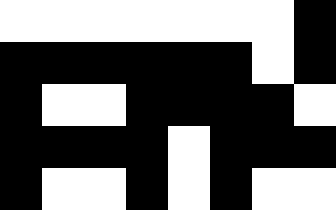[["white", "white", "white", "white", "white", "white", "white", "black"], ["black", "black", "black", "black", "black", "black", "white", "black"], ["black", "white", "white", "black", "black", "black", "black", "white"], ["black", "black", "black", "black", "white", "black", "black", "black"], ["black", "white", "white", "black", "white", "black", "white", "white"]]